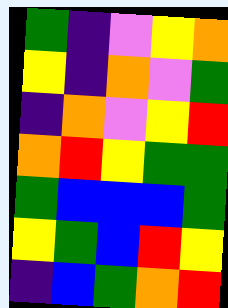[["green", "indigo", "violet", "yellow", "orange"], ["yellow", "indigo", "orange", "violet", "green"], ["indigo", "orange", "violet", "yellow", "red"], ["orange", "red", "yellow", "green", "green"], ["green", "blue", "blue", "blue", "green"], ["yellow", "green", "blue", "red", "yellow"], ["indigo", "blue", "green", "orange", "red"]]